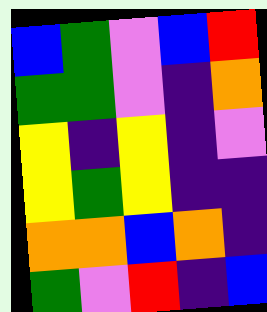[["blue", "green", "violet", "blue", "red"], ["green", "green", "violet", "indigo", "orange"], ["yellow", "indigo", "yellow", "indigo", "violet"], ["yellow", "green", "yellow", "indigo", "indigo"], ["orange", "orange", "blue", "orange", "indigo"], ["green", "violet", "red", "indigo", "blue"]]